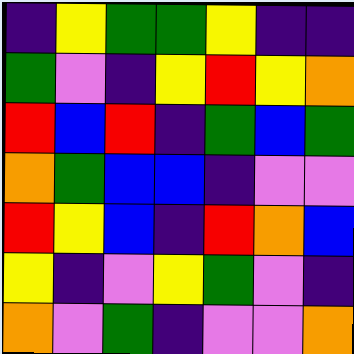[["indigo", "yellow", "green", "green", "yellow", "indigo", "indigo"], ["green", "violet", "indigo", "yellow", "red", "yellow", "orange"], ["red", "blue", "red", "indigo", "green", "blue", "green"], ["orange", "green", "blue", "blue", "indigo", "violet", "violet"], ["red", "yellow", "blue", "indigo", "red", "orange", "blue"], ["yellow", "indigo", "violet", "yellow", "green", "violet", "indigo"], ["orange", "violet", "green", "indigo", "violet", "violet", "orange"]]